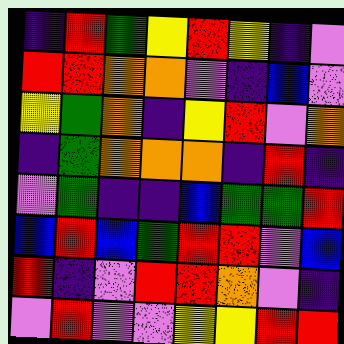[["indigo", "red", "green", "yellow", "red", "yellow", "indigo", "violet"], ["red", "red", "orange", "orange", "violet", "indigo", "blue", "violet"], ["yellow", "green", "orange", "indigo", "yellow", "red", "violet", "orange"], ["indigo", "green", "orange", "orange", "orange", "indigo", "red", "indigo"], ["violet", "green", "indigo", "indigo", "blue", "green", "green", "red"], ["blue", "red", "blue", "green", "red", "red", "violet", "blue"], ["red", "indigo", "violet", "red", "red", "orange", "violet", "indigo"], ["violet", "red", "violet", "violet", "yellow", "yellow", "red", "red"]]